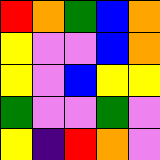[["red", "orange", "green", "blue", "orange"], ["yellow", "violet", "violet", "blue", "orange"], ["yellow", "violet", "blue", "yellow", "yellow"], ["green", "violet", "violet", "green", "violet"], ["yellow", "indigo", "red", "orange", "violet"]]